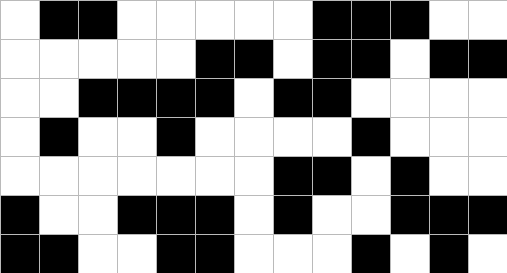[["white", "black", "black", "white", "white", "white", "white", "white", "black", "black", "black", "white", "white"], ["white", "white", "white", "white", "white", "black", "black", "white", "black", "black", "white", "black", "black"], ["white", "white", "black", "black", "black", "black", "white", "black", "black", "white", "white", "white", "white"], ["white", "black", "white", "white", "black", "white", "white", "white", "white", "black", "white", "white", "white"], ["white", "white", "white", "white", "white", "white", "white", "black", "black", "white", "black", "white", "white"], ["black", "white", "white", "black", "black", "black", "white", "black", "white", "white", "black", "black", "black"], ["black", "black", "white", "white", "black", "black", "white", "white", "white", "black", "white", "black", "white"]]